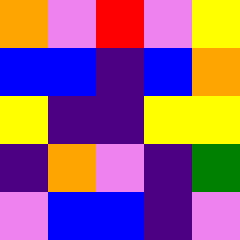[["orange", "violet", "red", "violet", "yellow"], ["blue", "blue", "indigo", "blue", "orange"], ["yellow", "indigo", "indigo", "yellow", "yellow"], ["indigo", "orange", "violet", "indigo", "green"], ["violet", "blue", "blue", "indigo", "violet"]]